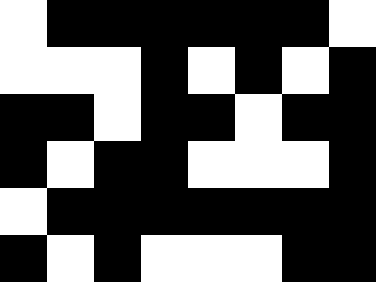[["white", "black", "black", "black", "black", "black", "black", "white"], ["white", "white", "white", "black", "white", "black", "white", "black"], ["black", "black", "white", "black", "black", "white", "black", "black"], ["black", "white", "black", "black", "white", "white", "white", "black"], ["white", "black", "black", "black", "black", "black", "black", "black"], ["black", "white", "black", "white", "white", "white", "black", "black"]]